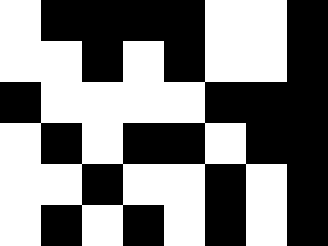[["white", "black", "black", "black", "black", "white", "white", "black"], ["white", "white", "black", "white", "black", "white", "white", "black"], ["black", "white", "white", "white", "white", "black", "black", "black"], ["white", "black", "white", "black", "black", "white", "black", "black"], ["white", "white", "black", "white", "white", "black", "white", "black"], ["white", "black", "white", "black", "white", "black", "white", "black"]]